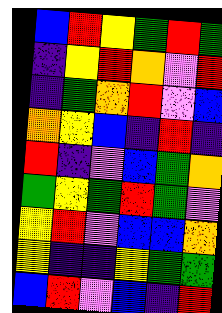[["blue", "red", "yellow", "green", "red", "green"], ["indigo", "yellow", "red", "orange", "violet", "red"], ["indigo", "green", "orange", "red", "violet", "blue"], ["orange", "yellow", "blue", "indigo", "red", "indigo"], ["red", "indigo", "violet", "blue", "green", "orange"], ["green", "yellow", "green", "red", "green", "violet"], ["yellow", "red", "violet", "blue", "blue", "orange"], ["yellow", "indigo", "indigo", "yellow", "green", "green"], ["blue", "red", "violet", "blue", "indigo", "red"]]